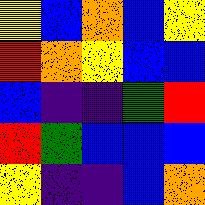[["yellow", "blue", "orange", "blue", "yellow"], ["red", "orange", "yellow", "blue", "blue"], ["blue", "indigo", "indigo", "green", "red"], ["red", "green", "blue", "blue", "blue"], ["yellow", "indigo", "indigo", "blue", "orange"]]